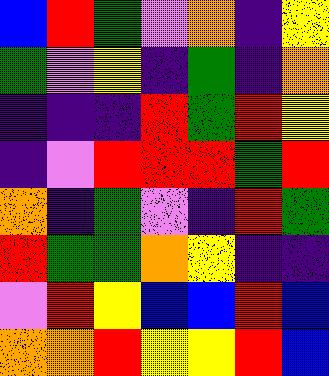[["blue", "red", "green", "violet", "orange", "indigo", "yellow"], ["green", "violet", "yellow", "indigo", "green", "indigo", "orange"], ["indigo", "indigo", "indigo", "red", "green", "red", "yellow"], ["indigo", "violet", "red", "red", "red", "green", "red"], ["orange", "indigo", "green", "violet", "indigo", "red", "green"], ["red", "green", "green", "orange", "yellow", "indigo", "indigo"], ["violet", "red", "yellow", "blue", "blue", "red", "blue"], ["orange", "orange", "red", "yellow", "yellow", "red", "blue"]]